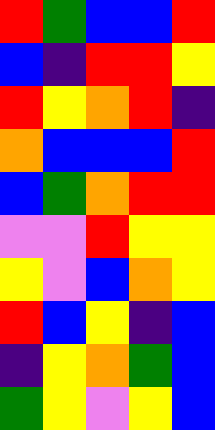[["red", "green", "blue", "blue", "red"], ["blue", "indigo", "red", "red", "yellow"], ["red", "yellow", "orange", "red", "indigo"], ["orange", "blue", "blue", "blue", "red"], ["blue", "green", "orange", "red", "red"], ["violet", "violet", "red", "yellow", "yellow"], ["yellow", "violet", "blue", "orange", "yellow"], ["red", "blue", "yellow", "indigo", "blue"], ["indigo", "yellow", "orange", "green", "blue"], ["green", "yellow", "violet", "yellow", "blue"]]